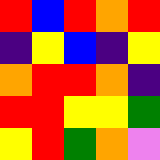[["red", "blue", "red", "orange", "red"], ["indigo", "yellow", "blue", "indigo", "yellow"], ["orange", "red", "red", "orange", "indigo"], ["red", "red", "yellow", "yellow", "green"], ["yellow", "red", "green", "orange", "violet"]]